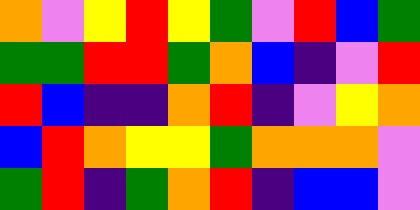[["orange", "violet", "yellow", "red", "yellow", "green", "violet", "red", "blue", "green"], ["green", "green", "red", "red", "green", "orange", "blue", "indigo", "violet", "red"], ["red", "blue", "indigo", "indigo", "orange", "red", "indigo", "violet", "yellow", "orange"], ["blue", "red", "orange", "yellow", "yellow", "green", "orange", "orange", "orange", "violet"], ["green", "red", "indigo", "green", "orange", "red", "indigo", "blue", "blue", "violet"]]